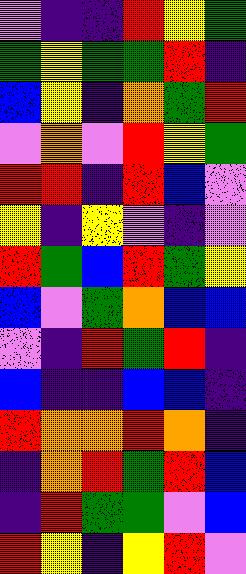[["violet", "indigo", "indigo", "red", "yellow", "green"], ["green", "yellow", "green", "green", "red", "indigo"], ["blue", "yellow", "indigo", "orange", "green", "red"], ["violet", "orange", "violet", "red", "yellow", "green"], ["red", "red", "indigo", "red", "blue", "violet"], ["yellow", "indigo", "yellow", "violet", "indigo", "violet"], ["red", "green", "blue", "red", "green", "yellow"], ["blue", "violet", "green", "orange", "blue", "blue"], ["violet", "indigo", "red", "green", "red", "indigo"], ["blue", "indigo", "indigo", "blue", "blue", "indigo"], ["red", "orange", "orange", "red", "orange", "indigo"], ["indigo", "orange", "red", "green", "red", "blue"], ["indigo", "red", "green", "green", "violet", "blue"], ["red", "yellow", "indigo", "yellow", "red", "violet"]]